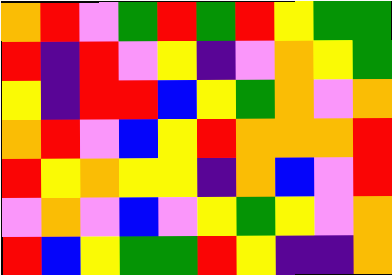[["orange", "red", "violet", "green", "red", "green", "red", "yellow", "green", "green"], ["red", "indigo", "red", "violet", "yellow", "indigo", "violet", "orange", "yellow", "green"], ["yellow", "indigo", "red", "red", "blue", "yellow", "green", "orange", "violet", "orange"], ["orange", "red", "violet", "blue", "yellow", "red", "orange", "orange", "orange", "red"], ["red", "yellow", "orange", "yellow", "yellow", "indigo", "orange", "blue", "violet", "red"], ["violet", "orange", "violet", "blue", "violet", "yellow", "green", "yellow", "violet", "orange"], ["red", "blue", "yellow", "green", "green", "red", "yellow", "indigo", "indigo", "orange"]]